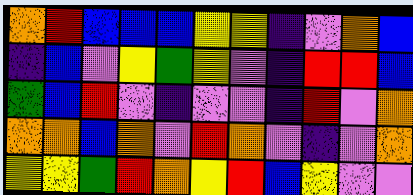[["orange", "red", "blue", "blue", "blue", "yellow", "yellow", "indigo", "violet", "orange", "blue"], ["indigo", "blue", "violet", "yellow", "green", "yellow", "violet", "indigo", "red", "red", "blue"], ["green", "blue", "red", "violet", "indigo", "violet", "violet", "indigo", "red", "violet", "orange"], ["orange", "orange", "blue", "orange", "violet", "red", "orange", "violet", "indigo", "violet", "orange"], ["yellow", "yellow", "green", "red", "orange", "yellow", "red", "blue", "yellow", "violet", "violet"]]